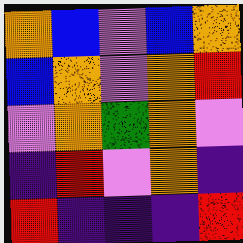[["orange", "blue", "violet", "blue", "orange"], ["blue", "orange", "violet", "orange", "red"], ["violet", "orange", "green", "orange", "violet"], ["indigo", "red", "violet", "orange", "indigo"], ["red", "indigo", "indigo", "indigo", "red"]]